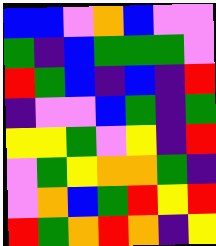[["blue", "blue", "violet", "orange", "blue", "violet", "violet"], ["green", "indigo", "blue", "green", "green", "green", "violet"], ["red", "green", "blue", "indigo", "blue", "indigo", "red"], ["indigo", "violet", "violet", "blue", "green", "indigo", "green"], ["yellow", "yellow", "green", "violet", "yellow", "indigo", "red"], ["violet", "green", "yellow", "orange", "orange", "green", "indigo"], ["violet", "orange", "blue", "green", "red", "yellow", "red"], ["red", "green", "orange", "red", "orange", "indigo", "yellow"]]